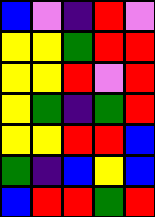[["blue", "violet", "indigo", "red", "violet"], ["yellow", "yellow", "green", "red", "red"], ["yellow", "yellow", "red", "violet", "red"], ["yellow", "green", "indigo", "green", "red"], ["yellow", "yellow", "red", "red", "blue"], ["green", "indigo", "blue", "yellow", "blue"], ["blue", "red", "red", "green", "red"]]